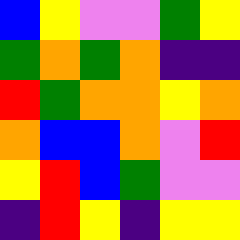[["blue", "yellow", "violet", "violet", "green", "yellow"], ["green", "orange", "green", "orange", "indigo", "indigo"], ["red", "green", "orange", "orange", "yellow", "orange"], ["orange", "blue", "blue", "orange", "violet", "red"], ["yellow", "red", "blue", "green", "violet", "violet"], ["indigo", "red", "yellow", "indigo", "yellow", "yellow"]]